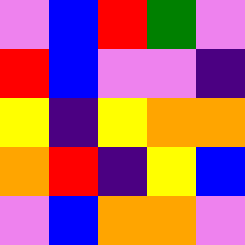[["violet", "blue", "red", "green", "violet"], ["red", "blue", "violet", "violet", "indigo"], ["yellow", "indigo", "yellow", "orange", "orange"], ["orange", "red", "indigo", "yellow", "blue"], ["violet", "blue", "orange", "orange", "violet"]]